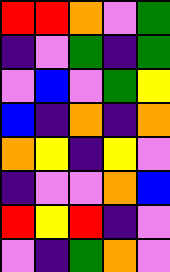[["red", "red", "orange", "violet", "green"], ["indigo", "violet", "green", "indigo", "green"], ["violet", "blue", "violet", "green", "yellow"], ["blue", "indigo", "orange", "indigo", "orange"], ["orange", "yellow", "indigo", "yellow", "violet"], ["indigo", "violet", "violet", "orange", "blue"], ["red", "yellow", "red", "indigo", "violet"], ["violet", "indigo", "green", "orange", "violet"]]